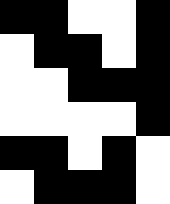[["black", "black", "white", "white", "black"], ["white", "black", "black", "white", "black"], ["white", "white", "black", "black", "black"], ["white", "white", "white", "white", "black"], ["black", "black", "white", "black", "white"], ["white", "black", "black", "black", "white"]]